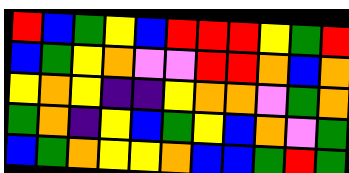[["red", "blue", "green", "yellow", "blue", "red", "red", "red", "yellow", "green", "red"], ["blue", "green", "yellow", "orange", "violet", "violet", "red", "red", "orange", "blue", "orange"], ["yellow", "orange", "yellow", "indigo", "indigo", "yellow", "orange", "orange", "violet", "green", "orange"], ["green", "orange", "indigo", "yellow", "blue", "green", "yellow", "blue", "orange", "violet", "green"], ["blue", "green", "orange", "yellow", "yellow", "orange", "blue", "blue", "green", "red", "green"]]